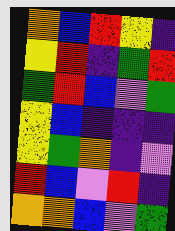[["orange", "blue", "red", "yellow", "indigo"], ["yellow", "red", "indigo", "green", "red"], ["green", "red", "blue", "violet", "green"], ["yellow", "blue", "indigo", "indigo", "indigo"], ["yellow", "green", "orange", "indigo", "violet"], ["red", "blue", "violet", "red", "indigo"], ["orange", "orange", "blue", "violet", "green"]]